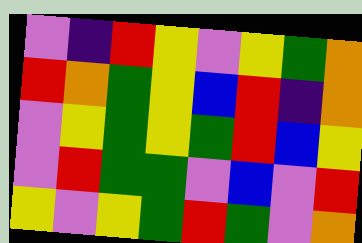[["violet", "indigo", "red", "yellow", "violet", "yellow", "green", "orange"], ["red", "orange", "green", "yellow", "blue", "red", "indigo", "orange"], ["violet", "yellow", "green", "yellow", "green", "red", "blue", "yellow"], ["violet", "red", "green", "green", "violet", "blue", "violet", "red"], ["yellow", "violet", "yellow", "green", "red", "green", "violet", "orange"]]